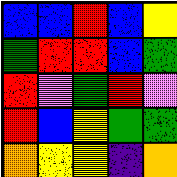[["blue", "blue", "red", "blue", "yellow"], ["green", "red", "red", "blue", "green"], ["red", "violet", "green", "red", "violet"], ["red", "blue", "yellow", "green", "green"], ["orange", "yellow", "yellow", "indigo", "orange"]]